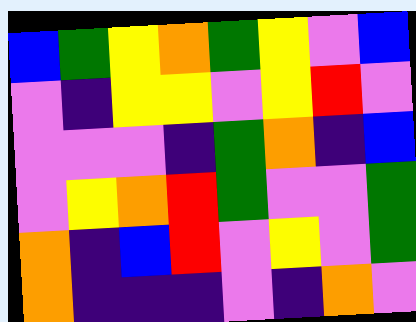[["blue", "green", "yellow", "orange", "green", "yellow", "violet", "blue"], ["violet", "indigo", "yellow", "yellow", "violet", "yellow", "red", "violet"], ["violet", "violet", "violet", "indigo", "green", "orange", "indigo", "blue"], ["violet", "yellow", "orange", "red", "green", "violet", "violet", "green"], ["orange", "indigo", "blue", "red", "violet", "yellow", "violet", "green"], ["orange", "indigo", "indigo", "indigo", "violet", "indigo", "orange", "violet"]]